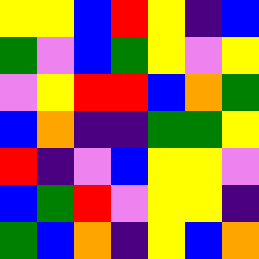[["yellow", "yellow", "blue", "red", "yellow", "indigo", "blue"], ["green", "violet", "blue", "green", "yellow", "violet", "yellow"], ["violet", "yellow", "red", "red", "blue", "orange", "green"], ["blue", "orange", "indigo", "indigo", "green", "green", "yellow"], ["red", "indigo", "violet", "blue", "yellow", "yellow", "violet"], ["blue", "green", "red", "violet", "yellow", "yellow", "indigo"], ["green", "blue", "orange", "indigo", "yellow", "blue", "orange"]]